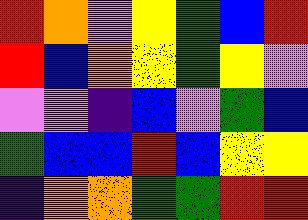[["red", "orange", "violet", "yellow", "green", "blue", "red"], ["red", "blue", "orange", "yellow", "green", "yellow", "violet"], ["violet", "violet", "indigo", "blue", "violet", "green", "blue"], ["green", "blue", "blue", "red", "blue", "yellow", "yellow"], ["indigo", "orange", "orange", "green", "green", "red", "red"]]